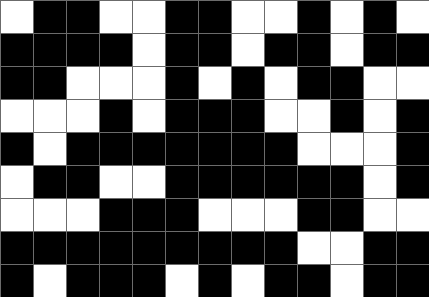[["white", "black", "black", "white", "white", "black", "black", "white", "white", "black", "white", "black", "white"], ["black", "black", "black", "black", "white", "black", "black", "white", "black", "black", "white", "black", "black"], ["black", "black", "white", "white", "white", "black", "white", "black", "white", "black", "black", "white", "white"], ["white", "white", "white", "black", "white", "black", "black", "black", "white", "white", "black", "white", "black"], ["black", "white", "black", "black", "black", "black", "black", "black", "black", "white", "white", "white", "black"], ["white", "black", "black", "white", "white", "black", "black", "black", "black", "black", "black", "white", "black"], ["white", "white", "white", "black", "black", "black", "white", "white", "white", "black", "black", "white", "white"], ["black", "black", "black", "black", "black", "black", "black", "black", "black", "white", "white", "black", "black"], ["black", "white", "black", "black", "black", "white", "black", "white", "black", "black", "white", "black", "black"]]